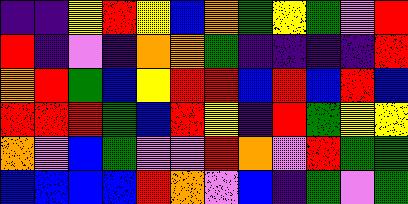[["indigo", "indigo", "yellow", "red", "yellow", "blue", "orange", "green", "yellow", "green", "violet", "red"], ["red", "indigo", "violet", "indigo", "orange", "orange", "green", "indigo", "indigo", "indigo", "indigo", "red"], ["orange", "red", "green", "blue", "yellow", "red", "red", "blue", "red", "blue", "red", "blue"], ["red", "red", "red", "green", "blue", "red", "yellow", "indigo", "red", "green", "yellow", "yellow"], ["orange", "violet", "blue", "green", "violet", "violet", "red", "orange", "violet", "red", "green", "green"], ["blue", "blue", "blue", "blue", "red", "orange", "violet", "blue", "indigo", "green", "violet", "green"]]